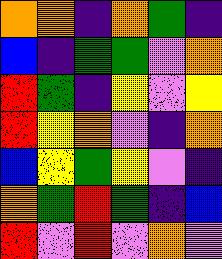[["orange", "orange", "indigo", "orange", "green", "indigo"], ["blue", "indigo", "green", "green", "violet", "orange"], ["red", "green", "indigo", "yellow", "violet", "yellow"], ["red", "yellow", "orange", "violet", "indigo", "orange"], ["blue", "yellow", "green", "yellow", "violet", "indigo"], ["orange", "green", "red", "green", "indigo", "blue"], ["red", "violet", "red", "violet", "orange", "violet"]]